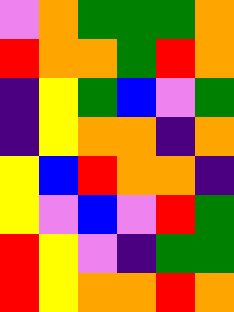[["violet", "orange", "green", "green", "green", "orange"], ["red", "orange", "orange", "green", "red", "orange"], ["indigo", "yellow", "green", "blue", "violet", "green"], ["indigo", "yellow", "orange", "orange", "indigo", "orange"], ["yellow", "blue", "red", "orange", "orange", "indigo"], ["yellow", "violet", "blue", "violet", "red", "green"], ["red", "yellow", "violet", "indigo", "green", "green"], ["red", "yellow", "orange", "orange", "red", "orange"]]